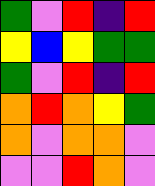[["green", "violet", "red", "indigo", "red"], ["yellow", "blue", "yellow", "green", "green"], ["green", "violet", "red", "indigo", "red"], ["orange", "red", "orange", "yellow", "green"], ["orange", "violet", "orange", "orange", "violet"], ["violet", "violet", "red", "orange", "violet"]]